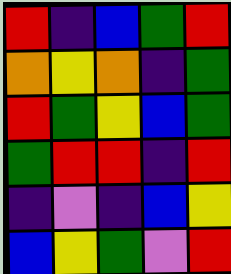[["red", "indigo", "blue", "green", "red"], ["orange", "yellow", "orange", "indigo", "green"], ["red", "green", "yellow", "blue", "green"], ["green", "red", "red", "indigo", "red"], ["indigo", "violet", "indigo", "blue", "yellow"], ["blue", "yellow", "green", "violet", "red"]]